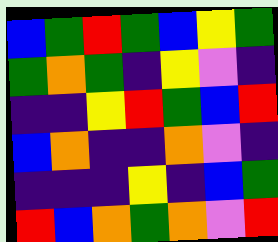[["blue", "green", "red", "green", "blue", "yellow", "green"], ["green", "orange", "green", "indigo", "yellow", "violet", "indigo"], ["indigo", "indigo", "yellow", "red", "green", "blue", "red"], ["blue", "orange", "indigo", "indigo", "orange", "violet", "indigo"], ["indigo", "indigo", "indigo", "yellow", "indigo", "blue", "green"], ["red", "blue", "orange", "green", "orange", "violet", "red"]]